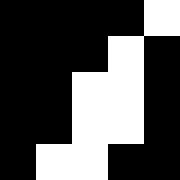[["black", "black", "black", "black", "white"], ["black", "black", "black", "white", "black"], ["black", "black", "white", "white", "black"], ["black", "black", "white", "white", "black"], ["black", "white", "white", "black", "black"]]